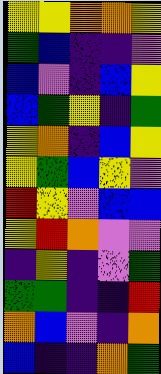[["yellow", "yellow", "orange", "orange", "yellow"], ["green", "blue", "indigo", "indigo", "violet"], ["blue", "violet", "indigo", "blue", "yellow"], ["blue", "green", "yellow", "indigo", "green"], ["yellow", "orange", "indigo", "blue", "yellow"], ["yellow", "green", "blue", "yellow", "violet"], ["red", "yellow", "violet", "blue", "blue"], ["yellow", "red", "orange", "violet", "violet"], ["indigo", "yellow", "indigo", "violet", "green"], ["green", "green", "indigo", "indigo", "red"], ["orange", "blue", "violet", "indigo", "orange"], ["blue", "indigo", "indigo", "orange", "green"]]